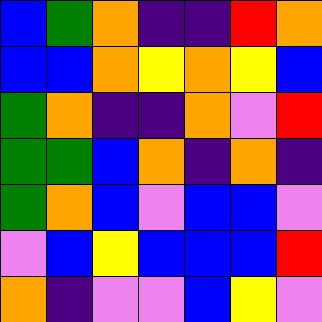[["blue", "green", "orange", "indigo", "indigo", "red", "orange"], ["blue", "blue", "orange", "yellow", "orange", "yellow", "blue"], ["green", "orange", "indigo", "indigo", "orange", "violet", "red"], ["green", "green", "blue", "orange", "indigo", "orange", "indigo"], ["green", "orange", "blue", "violet", "blue", "blue", "violet"], ["violet", "blue", "yellow", "blue", "blue", "blue", "red"], ["orange", "indigo", "violet", "violet", "blue", "yellow", "violet"]]